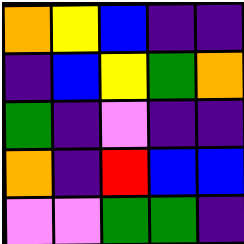[["orange", "yellow", "blue", "indigo", "indigo"], ["indigo", "blue", "yellow", "green", "orange"], ["green", "indigo", "violet", "indigo", "indigo"], ["orange", "indigo", "red", "blue", "blue"], ["violet", "violet", "green", "green", "indigo"]]